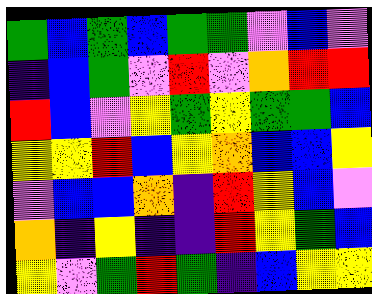[["green", "blue", "green", "blue", "green", "green", "violet", "blue", "violet"], ["indigo", "blue", "green", "violet", "red", "violet", "orange", "red", "red"], ["red", "blue", "violet", "yellow", "green", "yellow", "green", "green", "blue"], ["yellow", "yellow", "red", "blue", "yellow", "orange", "blue", "blue", "yellow"], ["violet", "blue", "blue", "orange", "indigo", "red", "yellow", "blue", "violet"], ["orange", "indigo", "yellow", "indigo", "indigo", "red", "yellow", "green", "blue"], ["yellow", "violet", "green", "red", "green", "indigo", "blue", "yellow", "yellow"]]